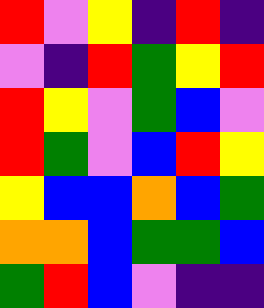[["red", "violet", "yellow", "indigo", "red", "indigo"], ["violet", "indigo", "red", "green", "yellow", "red"], ["red", "yellow", "violet", "green", "blue", "violet"], ["red", "green", "violet", "blue", "red", "yellow"], ["yellow", "blue", "blue", "orange", "blue", "green"], ["orange", "orange", "blue", "green", "green", "blue"], ["green", "red", "blue", "violet", "indigo", "indigo"]]